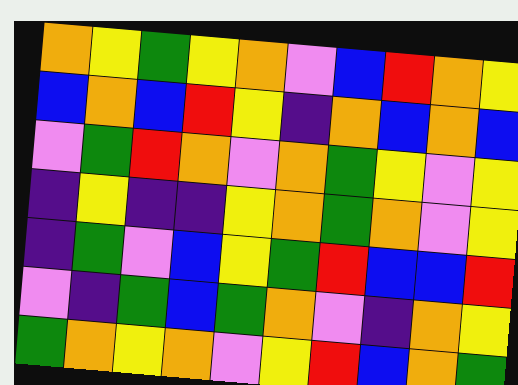[["orange", "yellow", "green", "yellow", "orange", "violet", "blue", "red", "orange", "yellow"], ["blue", "orange", "blue", "red", "yellow", "indigo", "orange", "blue", "orange", "blue"], ["violet", "green", "red", "orange", "violet", "orange", "green", "yellow", "violet", "yellow"], ["indigo", "yellow", "indigo", "indigo", "yellow", "orange", "green", "orange", "violet", "yellow"], ["indigo", "green", "violet", "blue", "yellow", "green", "red", "blue", "blue", "red"], ["violet", "indigo", "green", "blue", "green", "orange", "violet", "indigo", "orange", "yellow"], ["green", "orange", "yellow", "orange", "violet", "yellow", "red", "blue", "orange", "green"]]